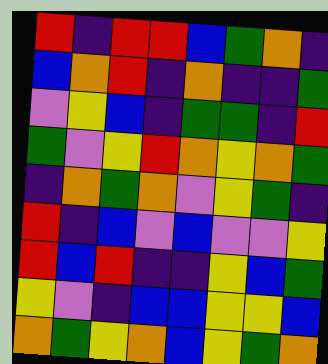[["red", "indigo", "red", "red", "blue", "green", "orange", "indigo"], ["blue", "orange", "red", "indigo", "orange", "indigo", "indigo", "green"], ["violet", "yellow", "blue", "indigo", "green", "green", "indigo", "red"], ["green", "violet", "yellow", "red", "orange", "yellow", "orange", "green"], ["indigo", "orange", "green", "orange", "violet", "yellow", "green", "indigo"], ["red", "indigo", "blue", "violet", "blue", "violet", "violet", "yellow"], ["red", "blue", "red", "indigo", "indigo", "yellow", "blue", "green"], ["yellow", "violet", "indigo", "blue", "blue", "yellow", "yellow", "blue"], ["orange", "green", "yellow", "orange", "blue", "yellow", "green", "orange"]]